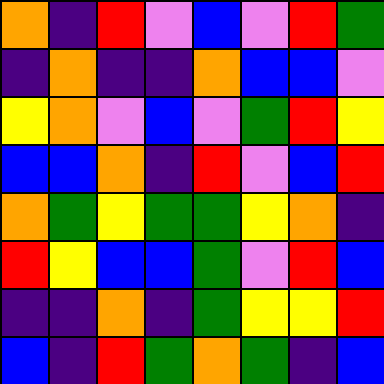[["orange", "indigo", "red", "violet", "blue", "violet", "red", "green"], ["indigo", "orange", "indigo", "indigo", "orange", "blue", "blue", "violet"], ["yellow", "orange", "violet", "blue", "violet", "green", "red", "yellow"], ["blue", "blue", "orange", "indigo", "red", "violet", "blue", "red"], ["orange", "green", "yellow", "green", "green", "yellow", "orange", "indigo"], ["red", "yellow", "blue", "blue", "green", "violet", "red", "blue"], ["indigo", "indigo", "orange", "indigo", "green", "yellow", "yellow", "red"], ["blue", "indigo", "red", "green", "orange", "green", "indigo", "blue"]]